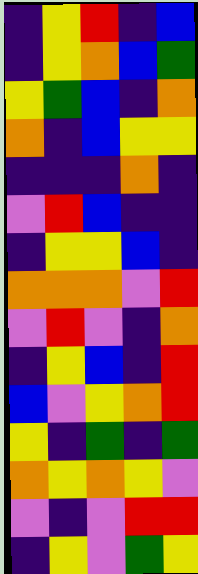[["indigo", "yellow", "red", "indigo", "blue"], ["indigo", "yellow", "orange", "blue", "green"], ["yellow", "green", "blue", "indigo", "orange"], ["orange", "indigo", "blue", "yellow", "yellow"], ["indigo", "indigo", "indigo", "orange", "indigo"], ["violet", "red", "blue", "indigo", "indigo"], ["indigo", "yellow", "yellow", "blue", "indigo"], ["orange", "orange", "orange", "violet", "red"], ["violet", "red", "violet", "indigo", "orange"], ["indigo", "yellow", "blue", "indigo", "red"], ["blue", "violet", "yellow", "orange", "red"], ["yellow", "indigo", "green", "indigo", "green"], ["orange", "yellow", "orange", "yellow", "violet"], ["violet", "indigo", "violet", "red", "red"], ["indigo", "yellow", "violet", "green", "yellow"]]